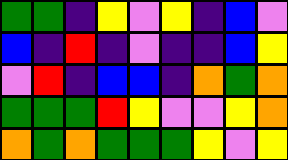[["green", "green", "indigo", "yellow", "violet", "yellow", "indigo", "blue", "violet"], ["blue", "indigo", "red", "indigo", "violet", "indigo", "indigo", "blue", "yellow"], ["violet", "red", "indigo", "blue", "blue", "indigo", "orange", "green", "orange"], ["green", "green", "green", "red", "yellow", "violet", "violet", "yellow", "orange"], ["orange", "green", "orange", "green", "green", "green", "yellow", "violet", "yellow"]]